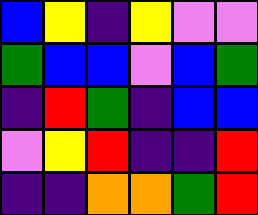[["blue", "yellow", "indigo", "yellow", "violet", "violet"], ["green", "blue", "blue", "violet", "blue", "green"], ["indigo", "red", "green", "indigo", "blue", "blue"], ["violet", "yellow", "red", "indigo", "indigo", "red"], ["indigo", "indigo", "orange", "orange", "green", "red"]]